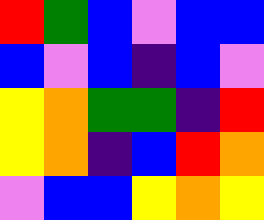[["red", "green", "blue", "violet", "blue", "blue"], ["blue", "violet", "blue", "indigo", "blue", "violet"], ["yellow", "orange", "green", "green", "indigo", "red"], ["yellow", "orange", "indigo", "blue", "red", "orange"], ["violet", "blue", "blue", "yellow", "orange", "yellow"]]